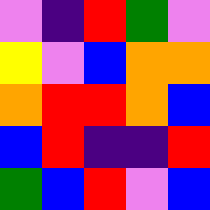[["violet", "indigo", "red", "green", "violet"], ["yellow", "violet", "blue", "orange", "orange"], ["orange", "red", "red", "orange", "blue"], ["blue", "red", "indigo", "indigo", "red"], ["green", "blue", "red", "violet", "blue"]]